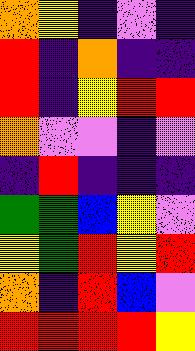[["orange", "yellow", "indigo", "violet", "indigo"], ["red", "indigo", "orange", "indigo", "indigo"], ["red", "indigo", "yellow", "red", "red"], ["orange", "violet", "violet", "indigo", "violet"], ["indigo", "red", "indigo", "indigo", "indigo"], ["green", "green", "blue", "yellow", "violet"], ["yellow", "green", "red", "yellow", "red"], ["orange", "indigo", "red", "blue", "violet"], ["red", "red", "red", "red", "yellow"]]